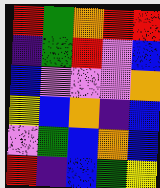[["red", "green", "orange", "red", "red"], ["indigo", "green", "red", "violet", "blue"], ["blue", "violet", "violet", "violet", "orange"], ["yellow", "blue", "orange", "indigo", "blue"], ["violet", "green", "blue", "orange", "blue"], ["red", "indigo", "blue", "green", "yellow"]]